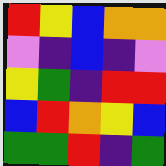[["red", "yellow", "blue", "orange", "orange"], ["violet", "indigo", "blue", "indigo", "violet"], ["yellow", "green", "indigo", "red", "red"], ["blue", "red", "orange", "yellow", "blue"], ["green", "green", "red", "indigo", "green"]]